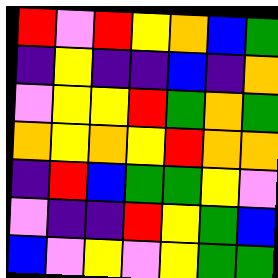[["red", "violet", "red", "yellow", "orange", "blue", "green"], ["indigo", "yellow", "indigo", "indigo", "blue", "indigo", "orange"], ["violet", "yellow", "yellow", "red", "green", "orange", "green"], ["orange", "yellow", "orange", "yellow", "red", "orange", "orange"], ["indigo", "red", "blue", "green", "green", "yellow", "violet"], ["violet", "indigo", "indigo", "red", "yellow", "green", "blue"], ["blue", "violet", "yellow", "violet", "yellow", "green", "green"]]